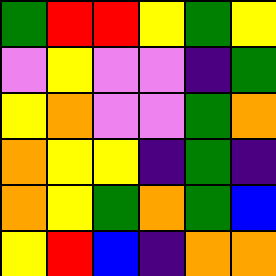[["green", "red", "red", "yellow", "green", "yellow"], ["violet", "yellow", "violet", "violet", "indigo", "green"], ["yellow", "orange", "violet", "violet", "green", "orange"], ["orange", "yellow", "yellow", "indigo", "green", "indigo"], ["orange", "yellow", "green", "orange", "green", "blue"], ["yellow", "red", "blue", "indigo", "orange", "orange"]]